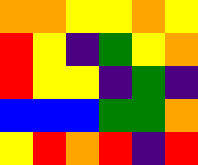[["orange", "orange", "yellow", "yellow", "orange", "yellow"], ["red", "yellow", "indigo", "green", "yellow", "orange"], ["red", "yellow", "yellow", "indigo", "green", "indigo"], ["blue", "blue", "blue", "green", "green", "orange"], ["yellow", "red", "orange", "red", "indigo", "red"]]